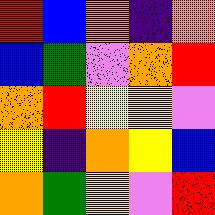[["red", "blue", "orange", "indigo", "orange"], ["blue", "green", "violet", "orange", "red"], ["orange", "red", "yellow", "yellow", "violet"], ["yellow", "indigo", "orange", "yellow", "blue"], ["orange", "green", "yellow", "violet", "red"]]